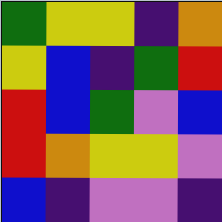[["green", "yellow", "yellow", "indigo", "orange"], ["yellow", "blue", "indigo", "green", "red"], ["red", "blue", "green", "violet", "blue"], ["red", "orange", "yellow", "yellow", "violet"], ["blue", "indigo", "violet", "violet", "indigo"]]